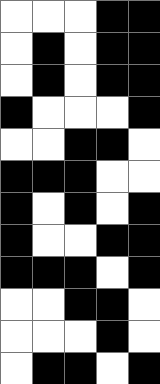[["white", "white", "white", "black", "black"], ["white", "black", "white", "black", "black"], ["white", "black", "white", "black", "black"], ["black", "white", "white", "white", "black"], ["white", "white", "black", "black", "white"], ["black", "black", "black", "white", "white"], ["black", "white", "black", "white", "black"], ["black", "white", "white", "black", "black"], ["black", "black", "black", "white", "black"], ["white", "white", "black", "black", "white"], ["white", "white", "white", "black", "white"], ["white", "black", "black", "white", "black"]]